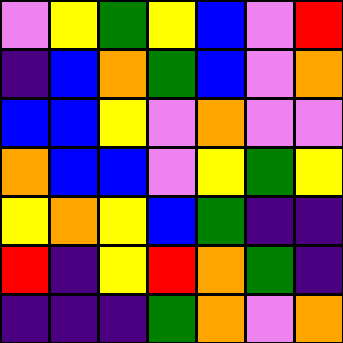[["violet", "yellow", "green", "yellow", "blue", "violet", "red"], ["indigo", "blue", "orange", "green", "blue", "violet", "orange"], ["blue", "blue", "yellow", "violet", "orange", "violet", "violet"], ["orange", "blue", "blue", "violet", "yellow", "green", "yellow"], ["yellow", "orange", "yellow", "blue", "green", "indigo", "indigo"], ["red", "indigo", "yellow", "red", "orange", "green", "indigo"], ["indigo", "indigo", "indigo", "green", "orange", "violet", "orange"]]